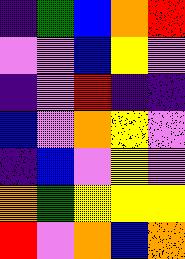[["indigo", "green", "blue", "orange", "red"], ["violet", "violet", "blue", "yellow", "violet"], ["indigo", "violet", "red", "indigo", "indigo"], ["blue", "violet", "orange", "yellow", "violet"], ["indigo", "blue", "violet", "yellow", "violet"], ["orange", "green", "yellow", "yellow", "yellow"], ["red", "violet", "orange", "blue", "orange"]]